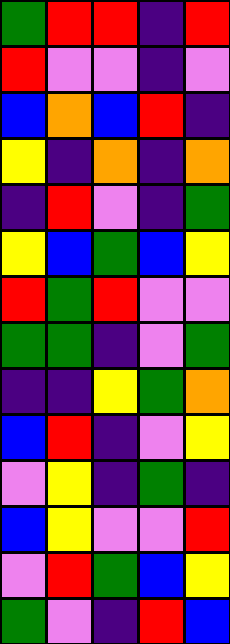[["green", "red", "red", "indigo", "red"], ["red", "violet", "violet", "indigo", "violet"], ["blue", "orange", "blue", "red", "indigo"], ["yellow", "indigo", "orange", "indigo", "orange"], ["indigo", "red", "violet", "indigo", "green"], ["yellow", "blue", "green", "blue", "yellow"], ["red", "green", "red", "violet", "violet"], ["green", "green", "indigo", "violet", "green"], ["indigo", "indigo", "yellow", "green", "orange"], ["blue", "red", "indigo", "violet", "yellow"], ["violet", "yellow", "indigo", "green", "indigo"], ["blue", "yellow", "violet", "violet", "red"], ["violet", "red", "green", "blue", "yellow"], ["green", "violet", "indigo", "red", "blue"]]